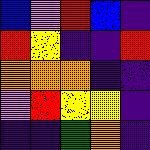[["blue", "violet", "red", "blue", "indigo"], ["red", "yellow", "indigo", "indigo", "red"], ["orange", "orange", "orange", "indigo", "indigo"], ["violet", "red", "yellow", "yellow", "indigo"], ["indigo", "indigo", "green", "orange", "indigo"]]